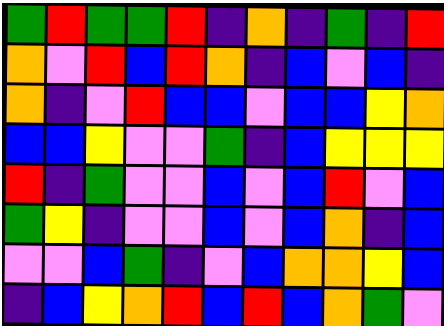[["green", "red", "green", "green", "red", "indigo", "orange", "indigo", "green", "indigo", "red"], ["orange", "violet", "red", "blue", "red", "orange", "indigo", "blue", "violet", "blue", "indigo"], ["orange", "indigo", "violet", "red", "blue", "blue", "violet", "blue", "blue", "yellow", "orange"], ["blue", "blue", "yellow", "violet", "violet", "green", "indigo", "blue", "yellow", "yellow", "yellow"], ["red", "indigo", "green", "violet", "violet", "blue", "violet", "blue", "red", "violet", "blue"], ["green", "yellow", "indigo", "violet", "violet", "blue", "violet", "blue", "orange", "indigo", "blue"], ["violet", "violet", "blue", "green", "indigo", "violet", "blue", "orange", "orange", "yellow", "blue"], ["indigo", "blue", "yellow", "orange", "red", "blue", "red", "blue", "orange", "green", "violet"]]